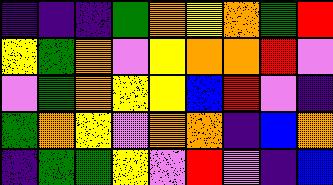[["indigo", "indigo", "indigo", "green", "orange", "yellow", "orange", "green", "red"], ["yellow", "green", "orange", "violet", "yellow", "orange", "orange", "red", "violet"], ["violet", "green", "orange", "yellow", "yellow", "blue", "red", "violet", "indigo"], ["green", "orange", "yellow", "violet", "orange", "orange", "indigo", "blue", "orange"], ["indigo", "green", "green", "yellow", "violet", "red", "violet", "indigo", "blue"]]